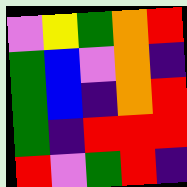[["violet", "yellow", "green", "orange", "red"], ["green", "blue", "violet", "orange", "indigo"], ["green", "blue", "indigo", "orange", "red"], ["green", "indigo", "red", "red", "red"], ["red", "violet", "green", "red", "indigo"]]